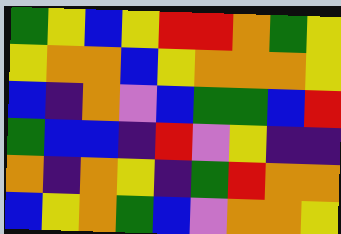[["green", "yellow", "blue", "yellow", "red", "red", "orange", "green", "yellow"], ["yellow", "orange", "orange", "blue", "yellow", "orange", "orange", "orange", "yellow"], ["blue", "indigo", "orange", "violet", "blue", "green", "green", "blue", "red"], ["green", "blue", "blue", "indigo", "red", "violet", "yellow", "indigo", "indigo"], ["orange", "indigo", "orange", "yellow", "indigo", "green", "red", "orange", "orange"], ["blue", "yellow", "orange", "green", "blue", "violet", "orange", "orange", "yellow"]]